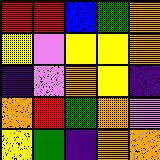[["red", "red", "blue", "green", "orange"], ["yellow", "violet", "yellow", "yellow", "orange"], ["indigo", "violet", "orange", "yellow", "indigo"], ["orange", "red", "green", "orange", "violet"], ["yellow", "green", "indigo", "orange", "orange"]]